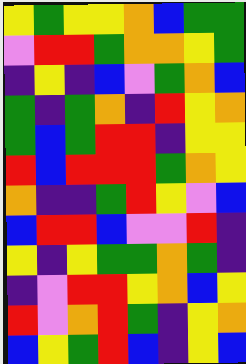[["yellow", "green", "yellow", "yellow", "orange", "blue", "green", "green"], ["violet", "red", "red", "green", "orange", "orange", "yellow", "green"], ["indigo", "yellow", "indigo", "blue", "violet", "green", "orange", "blue"], ["green", "indigo", "green", "orange", "indigo", "red", "yellow", "orange"], ["green", "blue", "green", "red", "red", "indigo", "yellow", "yellow"], ["red", "blue", "red", "red", "red", "green", "orange", "yellow"], ["orange", "indigo", "indigo", "green", "red", "yellow", "violet", "blue"], ["blue", "red", "red", "blue", "violet", "violet", "red", "indigo"], ["yellow", "indigo", "yellow", "green", "green", "orange", "green", "indigo"], ["indigo", "violet", "red", "red", "yellow", "orange", "blue", "yellow"], ["red", "violet", "orange", "red", "green", "indigo", "yellow", "orange"], ["blue", "yellow", "green", "red", "blue", "indigo", "yellow", "blue"]]